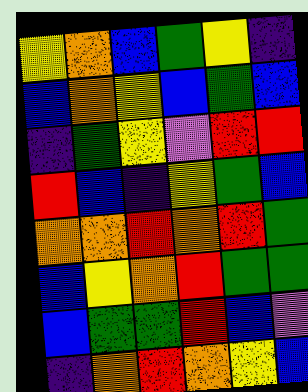[["yellow", "orange", "blue", "green", "yellow", "indigo"], ["blue", "orange", "yellow", "blue", "green", "blue"], ["indigo", "green", "yellow", "violet", "red", "red"], ["red", "blue", "indigo", "yellow", "green", "blue"], ["orange", "orange", "red", "orange", "red", "green"], ["blue", "yellow", "orange", "red", "green", "green"], ["blue", "green", "green", "red", "blue", "violet"], ["indigo", "orange", "red", "orange", "yellow", "blue"]]